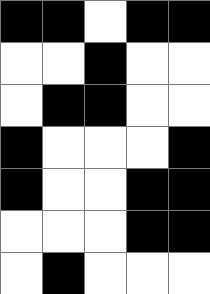[["black", "black", "white", "black", "black"], ["white", "white", "black", "white", "white"], ["white", "black", "black", "white", "white"], ["black", "white", "white", "white", "black"], ["black", "white", "white", "black", "black"], ["white", "white", "white", "black", "black"], ["white", "black", "white", "white", "white"]]